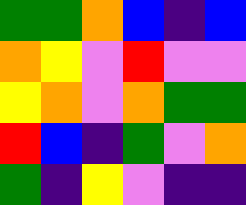[["green", "green", "orange", "blue", "indigo", "blue"], ["orange", "yellow", "violet", "red", "violet", "violet"], ["yellow", "orange", "violet", "orange", "green", "green"], ["red", "blue", "indigo", "green", "violet", "orange"], ["green", "indigo", "yellow", "violet", "indigo", "indigo"]]